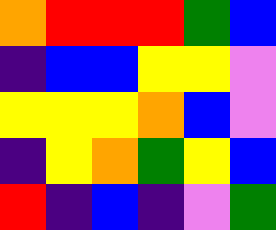[["orange", "red", "red", "red", "green", "blue"], ["indigo", "blue", "blue", "yellow", "yellow", "violet"], ["yellow", "yellow", "yellow", "orange", "blue", "violet"], ["indigo", "yellow", "orange", "green", "yellow", "blue"], ["red", "indigo", "blue", "indigo", "violet", "green"]]